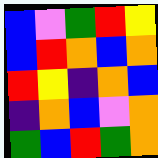[["blue", "violet", "green", "red", "yellow"], ["blue", "red", "orange", "blue", "orange"], ["red", "yellow", "indigo", "orange", "blue"], ["indigo", "orange", "blue", "violet", "orange"], ["green", "blue", "red", "green", "orange"]]